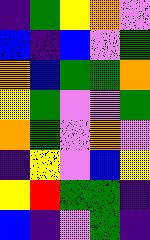[["indigo", "green", "yellow", "orange", "violet"], ["blue", "indigo", "blue", "violet", "green"], ["orange", "blue", "green", "green", "orange"], ["yellow", "green", "violet", "violet", "green"], ["orange", "green", "violet", "orange", "violet"], ["indigo", "yellow", "violet", "blue", "yellow"], ["yellow", "red", "green", "green", "indigo"], ["blue", "indigo", "violet", "green", "indigo"]]